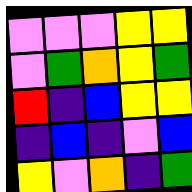[["violet", "violet", "violet", "yellow", "yellow"], ["violet", "green", "orange", "yellow", "green"], ["red", "indigo", "blue", "yellow", "yellow"], ["indigo", "blue", "indigo", "violet", "blue"], ["yellow", "violet", "orange", "indigo", "green"]]